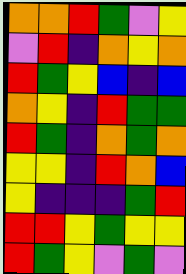[["orange", "orange", "red", "green", "violet", "yellow"], ["violet", "red", "indigo", "orange", "yellow", "orange"], ["red", "green", "yellow", "blue", "indigo", "blue"], ["orange", "yellow", "indigo", "red", "green", "green"], ["red", "green", "indigo", "orange", "green", "orange"], ["yellow", "yellow", "indigo", "red", "orange", "blue"], ["yellow", "indigo", "indigo", "indigo", "green", "red"], ["red", "red", "yellow", "green", "yellow", "yellow"], ["red", "green", "yellow", "violet", "green", "violet"]]